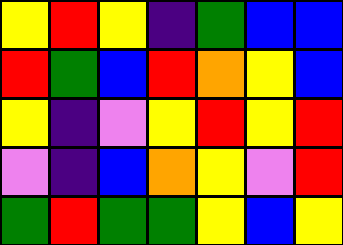[["yellow", "red", "yellow", "indigo", "green", "blue", "blue"], ["red", "green", "blue", "red", "orange", "yellow", "blue"], ["yellow", "indigo", "violet", "yellow", "red", "yellow", "red"], ["violet", "indigo", "blue", "orange", "yellow", "violet", "red"], ["green", "red", "green", "green", "yellow", "blue", "yellow"]]